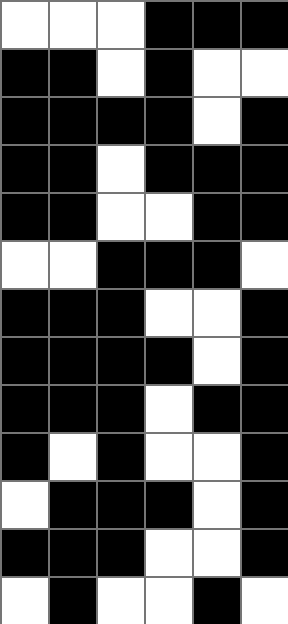[["white", "white", "white", "black", "black", "black"], ["black", "black", "white", "black", "white", "white"], ["black", "black", "black", "black", "white", "black"], ["black", "black", "white", "black", "black", "black"], ["black", "black", "white", "white", "black", "black"], ["white", "white", "black", "black", "black", "white"], ["black", "black", "black", "white", "white", "black"], ["black", "black", "black", "black", "white", "black"], ["black", "black", "black", "white", "black", "black"], ["black", "white", "black", "white", "white", "black"], ["white", "black", "black", "black", "white", "black"], ["black", "black", "black", "white", "white", "black"], ["white", "black", "white", "white", "black", "white"]]